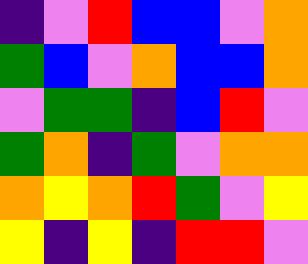[["indigo", "violet", "red", "blue", "blue", "violet", "orange"], ["green", "blue", "violet", "orange", "blue", "blue", "orange"], ["violet", "green", "green", "indigo", "blue", "red", "violet"], ["green", "orange", "indigo", "green", "violet", "orange", "orange"], ["orange", "yellow", "orange", "red", "green", "violet", "yellow"], ["yellow", "indigo", "yellow", "indigo", "red", "red", "violet"]]